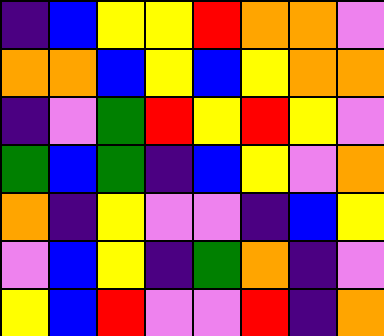[["indigo", "blue", "yellow", "yellow", "red", "orange", "orange", "violet"], ["orange", "orange", "blue", "yellow", "blue", "yellow", "orange", "orange"], ["indigo", "violet", "green", "red", "yellow", "red", "yellow", "violet"], ["green", "blue", "green", "indigo", "blue", "yellow", "violet", "orange"], ["orange", "indigo", "yellow", "violet", "violet", "indigo", "blue", "yellow"], ["violet", "blue", "yellow", "indigo", "green", "orange", "indigo", "violet"], ["yellow", "blue", "red", "violet", "violet", "red", "indigo", "orange"]]